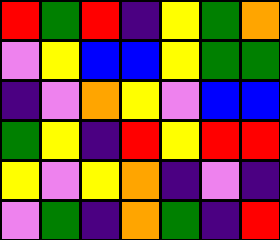[["red", "green", "red", "indigo", "yellow", "green", "orange"], ["violet", "yellow", "blue", "blue", "yellow", "green", "green"], ["indigo", "violet", "orange", "yellow", "violet", "blue", "blue"], ["green", "yellow", "indigo", "red", "yellow", "red", "red"], ["yellow", "violet", "yellow", "orange", "indigo", "violet", "indigo"], ["violet", "green", "indigo", "orange", "green", "indigo", "red"]]